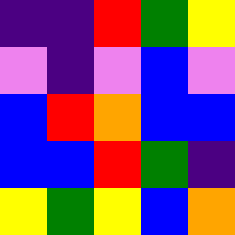[["indigo", "indigo", "red", "green", "yellow"], ["violet", "indigo", "violet", "blue", "violet"], ["blue", "red", "orange", "blue", "blue"], ["blue", "blue", "red", "green", "indigo"], ["yellow", "green", "yellow", "blue", "orange"]]